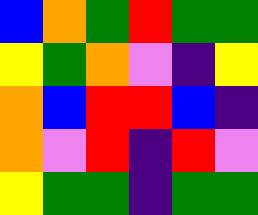[["blue", "orange", "green", "red", "green", "green"], ["yellow", "green", "orange", "violet", "indigo", "yellow"], ["orange", "blue", "red", "red", "blue", "indigo"], ["orange", "violet", "red", "indigo", "red", "violet"], ["yellow", "green", "green", "indigo", "green", "green"]]